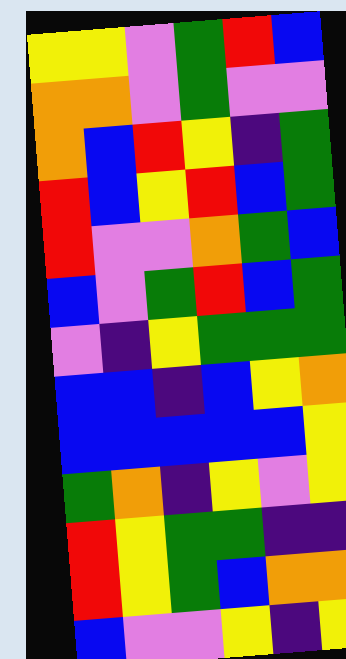[["yellow", "yellow", "violet", "green", "red", "blue"], ["orange", "orange", "violet", "green", "violet", "violet"], ["orange", "blue", "red", "yellow", "indigo", "green"], ["red", "blue", "yellow", "red", "blue", "green"], ["red", "violet", "violet", "orange", "green", "blue"], ["blue", "violet", "green", "red", "blue", "green"], ["violet", "indigo", "yellow", "green", "green", "green"], ["blue", "blue", "indigo", "blue", "yellow", "orange"], ["blue", "blue", "blue", "blue", "blue", "yellow"], ["green", "orange", "indigo", "yellow", "violet", "yellow"], ["red", "yellow", "green", "green", "indigo", "indigo"], ["red", "yellow", "green", "blue", "orange", "orange"], ["blue", "violet", "violet", "yellow", "indigo", "yellow"]]